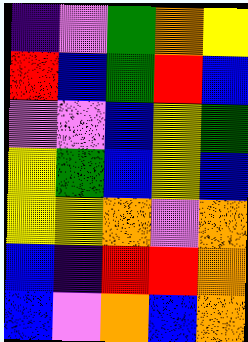[["indigo", "violet", "green", "orange", "yellow"], ["red", "blue", "green", "red", "blue"], ["violet", "violet", "blue", "yellow", "green"], ["yellow", "green", "blue", "yellow", "blue"], ["yellow", "yellow", "orange", "violet", "orange"], ["blue", "indigo", "red", "red", "orange"], ["blue", "violet", "orange", "blue", "orange"]]